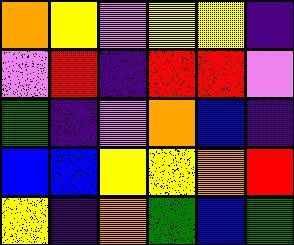[["orange", "yellow", "violet", "yellow", "yellow", "indigo"], ["violet", "red", "indigo", "red", "red", "violet"], ["green", "indigo", "violet", "orange", "blue", "indigo"], ["blue", "blue", "yellow", "yellow", "orange", "red"], ["yellow", "indigo", "orange", "green", "blue", "green"]]